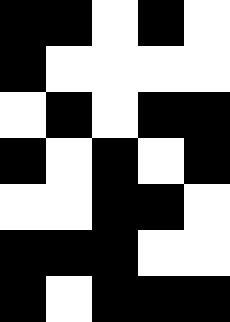[["black", "black", "white", "black", "white"], ["black", "white", "white", "white", "white"], ["white", "black", "white", "black", "black"], ["black", "white", "black", "white", "black"], ["white", "white", "black", "black", "white"], ["black", "black", "black", "white", "white"], ["black", "white", "black", "black", "black"]]